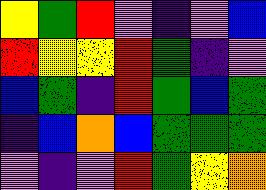[["yellow", "green", "red", "violet", "indigo", "violet", "blue"], ["red", "yellow", "yellow", "red", "green", "indigo", "violet"], ["blue", "green", "indigo", "red", "green", "blue", "green"], ["indigo", "blue", "orange", "blue", "green", "green", "green"], ["violet", "indigo", "violet", "red", "green", "yellow", "orange"]]